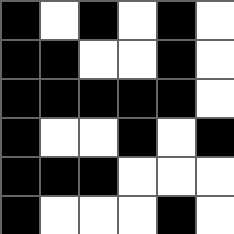[["black", "white", "black", "white", "black", "white"], ["black", "black", "white", "white", "black", "white"], ["black", "black", "black", "black", "black", "white"], ["black", "white", "white", "black", "white", "black"], ["black", "black", "black", "white", "white", "white"], ["black", "white", "white", "white", "black", "white"]]